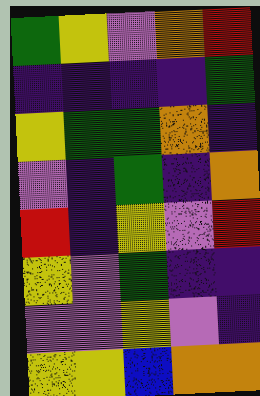[["green", "yellow", "violet", "orange", "red"], ["indigo", "indigo", "indigo", "indigo", "green"], ["yellow", "green", "green", "orange", "indigo"], ["violet", "indigo", "green", "indigo", "orange"], ["red", "indigo", "yellow", "violet", "red"], ["yellow", "violet", "green", "indigo", "indigo"], ["violet", "violet", "yellow", "violet", "indigo"], ["yellow", "yellow", "blue", "orange", "orange"]]